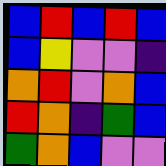[["blue", "red", "blue", "red", "blue"], ["blue", "yellow", "violet", "violet", "indigo"], ["orange", "red", "violet", "orange", "blue"], ["red", "orange", "indigo", "green", "blue"], ["green", "orange", "blue", "violet", "violet"]]